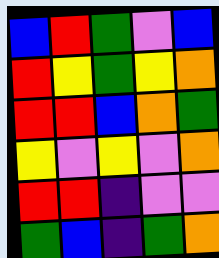[["blue", "red", "green", "violet", "blue"], ["red", "yellow", "green", "yellow", "orange"], ["red", "red", "blue", "orange", "green"], ["yellow", "violet", "yellow", "violet", "orange"], ["red", "red", "indigo", "violet", "violet"], ["green", "blue", "indigo", "green", "orange"]]